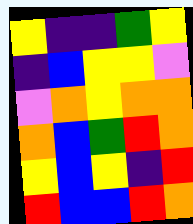[["yellow", "indigo", "indigo", "green", "yellow"], ["indigo", "blue", "yellow", "yellow", "violet"], ["violet", "orange", "yellow", "orange", "orange"], ["orange", "blue", "green", "red", "orange"], ["yellow", "blue", "yellow", "indigo", "red"], ["red", "blue", "blue", "red", "orange"]]